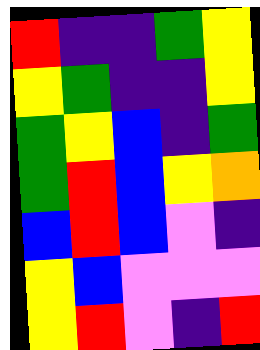[["red", "indigo", "indigo", "green", "yellow"], ["yellow", "green", "indigo", "indigo", "yellow"], ["green", "yellow", "blue", "indigo", "green"], ["green", "red", "blue", "yellow", "orange"], ["blue", "red", "blue", "violet", "indigo"], ["yellow", "blue", "violet", "violet", "violet"], ["yellow", "red", "violet", "indigo", "red"]]